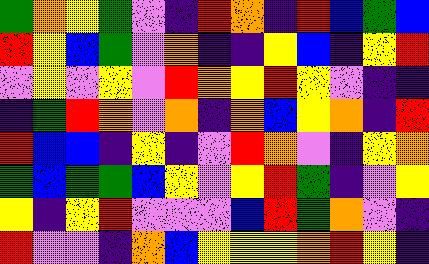[["green", "orange", "yellow", "green", "violet", "indigo", "red", "orange", "indigo", "red", "blue", "green", "blue"], ["red", "yellow", "blue", "green", "violet", "orange", "indigo", "indigo", "yellow", "blue", "indigo", "yellow", "red"], ["violet", "yellow", "violet", "yellow", "violet", "red", "orange", "yellow", "red", "yellow", "violet", "indigo", "indigo"], ["indigo", "green", "red", "orange", "violet", "orange", "indigo", "orange", "blue", "yellow", "orange", "indigo", "red"], ["red", "blue", "blue", "indigo", "yellow", "indigo", "violet", "red", "orange", "violet", "indigo", "yellow", "orange"], ["green", "blue", "green", "green", "blue", "yellow", "violet", "yellow", "red", "green", "indigo", "violet", "yellow"], ["yellow", "indigo", "yellow", "red", "violet", "violet", "violet", "blue", "red", "green", "orange", "violet", "indigo"], ["red", "violet", "violet", "indigo", "orange", "blue", "yellow", "yellow", "yellow", "orange", "red", "yellow", "indigo"]]